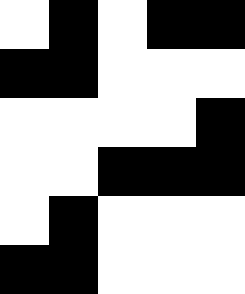[["white", "black", "white", "black", "black"], ["black", "black", "white", "white", "white"], ["white", "white", "white", "white", "black"], ["white", "white", "black", "black", "black"], ["white", "black", "white", "white", "white"], ["black", "black", "white", "white", "white"]]